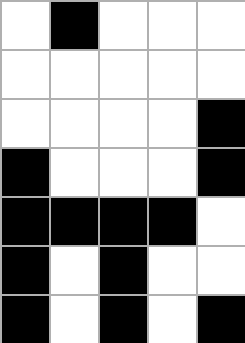[["white", "black", "white", "white", "white"], ["white", "white", "white", "white", "white"], ["white", "white", "white", "white", "black"], ["black", "white", "white", "white", "black"], ["black", "black", "black", "black", "white"], ["black", "white", "black", "white", "white"], ["black", "white", "black", "white", "black"]]